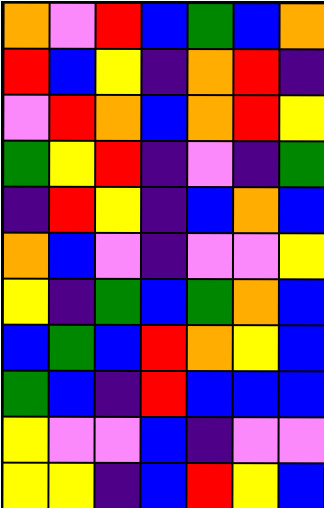[["orange", "violet", "red", "blue", "green", "blue", "orange"], ["red", "blue", "yellow", "indigo", "orange", "red", "indigo"], ["violet", "red", "orange", "blue", "orange", "red", "yellow"], ["green", "yellow", "red", "indigo", "violet", "indigo", "green"], ["indigo", "red", "yellow", "indigo", "blue", "orange", "blue"], ["orange", "blue", "violet", "indigo", "violet", "violet", "yellow"], ["yellow", "indigo", "green", "blue", "green", "orange", "blue"], ["blue", "green", "blue", "red", "orange", "yellow", "blue"], ["green", "blue", "indigo", "red", "blue", "blue", "blue"], ["yellow", "violet", "violet", "blue", "indigo", "violet", "violet"], ["yellow", "yellow", "indigo", "blue", "red", "yellow", "blue"]]